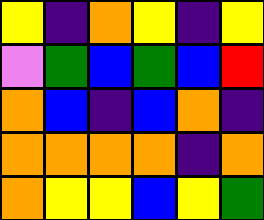[["yellow", "indigo", "orange", "yellow", "indigo", "yellow"], ["violet", "green", "blue", "green", "blue", "red"], ["orange", "blue", "indigo", "blue", "orange", "indigo"], ["orange", "orange", "orange", "orange", "indigo", "orange"], ["orange", "yellow", "yellow", "blue", "yellow", "green"]]